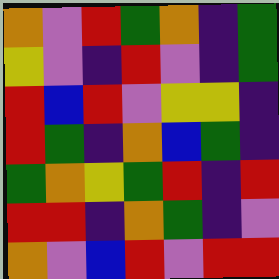[["orange", "violet", "red", "green", "orange", "indigo", "green"], ["yellow", "violet", "indigo", "red", "violet", "indigo", "green"], ["red", "blue", "red", "violet", "yellow", "yellow", "indigo"], ["red", "green", "indigo", "orange", "blue", "green", "indigo"], ["green", "orange", "yellow", "green", "red", "indigo", "red"], ["red", "red", "indigo", "orange", "green", "indigo", "violet"], ["orange", "violet", "blue", "red", "violet", "red", "red"]]